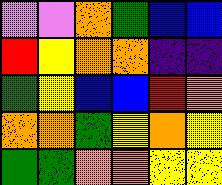[["violet", "violet", "orange", "green", "blue", "blue"], ["red", "yellow", "orange", "orange", "indigo", "indigo"], ["green", "yellow", "blue", "blue", "red", "orange"], ["orange", "orange", "green", "yellow", "orange", "yellow"], ["green", "green", "orange", "orange", "yellow", "yellow"]]